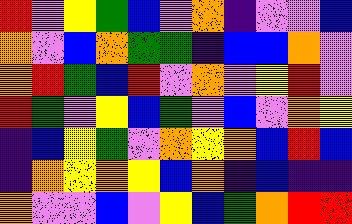[["red", "violet", "yellow", "green", "blue", "violet", "orange", "indigo", "violet", "violet", "blue"], ["orange", "violet", "blue", "orange", "green", "green", "indigo", "blue", "blue", "orange", "violet"], ["orange", "red", "green", "blue", "red", "violet", "orange", "violet", "yellow", "red", "violet"], ["red", "green", "violet", "yellow", "blue", "green", "violet", "blue", "violet", "orange", "yellow"], ["indigo", "blue", "yellow", "green", "violet", "orange", "yellow", "orange", "blue", "red", "blue"], ["indigo", "orange", "yellow", "orange", "yellow", "blue", "orange", "indigo", "blue", "indigo", "indigo"], ["orange", "violet", "violet", "blue", "violet", "yellow", "blue", "green", "orange", "red", "red"]]